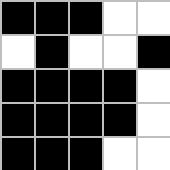[["black", "black", "black", "white", "white"], ["white", "black", "white", "white", "black"], ["black", "black", "black", "black", "white"], ["black", "black", "black", "black", "white"], ["black", "black", "black", "white", "white"]]